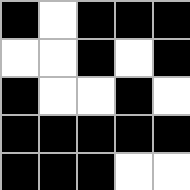[["black", "white", "black", "black", "black"], ["white", "white", "black", "white", "black"], ["black", "white", "white", "black", "white"], ["black", "black", "black", "black", "black"], ["black", "black", "black", "white", "white"]]